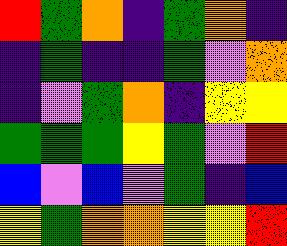[["red", "green", "orange", "indigo", "green", "orange", "indigo"], ["indigo", "green", "indigo", "indigo", "green", "violet", "orange"], ["indigo", "violet", "green", "orange", "indigo", "yellow", "yellow"], ["green", "green", "green", "yellow", "green", "violet", "red"], ["blue", "violet", "blue", "violet", "green", "indigo", "blue"], ["yellow", "green", "orange", "orange", "yellow", "yellow", "red"]]